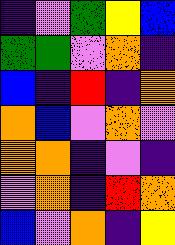[["indigo", "violet", "green", "yellow", "blue"], ["green", "green", "violet", "orange", "indigo"], ["blue", "indigo", "red", "indigo", "orange"], ["orange", "blue", "violet", "orange", "violet"], ["orange", "orange", "indigo", "violet", "indigo"], ["violet", "orange", "indigo", "red", "orange"], ["blue", "violet", "orange", "indigo", "yellow"]]